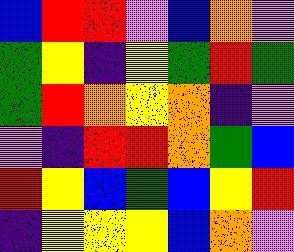[["blue", "red", "red", "violet", "blue", "orange", "violet"], ["green", "yellow", "indigo", "yellow", "green", "red", "green"], ["green", "red", "orange", "yellow", "orange", "indigo", "violet"], ["violet", "indigo", "red", "red", "orange", "green", "blue"], ["red", "yellow", "blue", "green", "blue", "yellow", "red"], ["indigo", "yellow", "yellow", "yellow", "blue", "orange", "violet"]]